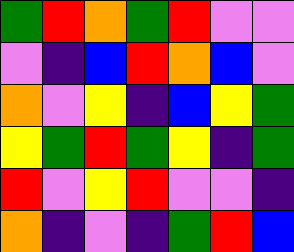[["green", "red", "orange", "green", "red", "violet", "violet"], ["violet", "indigo", "blue", "red", "orange", "blue", "violet"], ["orange", "violet", "yellow", "indigo", "blue", "yellow", "green"], ["yellow", "green", "red", "green", "yellow", "indigo", "green"], ["red", "violet", "yellow", "red", "violet", "violet", "indigo"], ["orange", "indigo", "violet", "indigo", "green", "red", "blue"]]